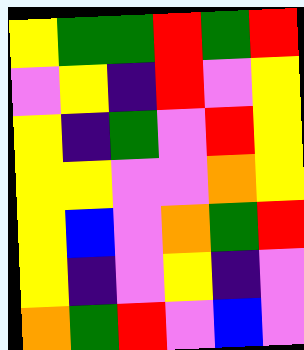[["yellow", "green", "green", "red", "green", "red"], ["violet", "yellow", "indigo", "red", "violet", "yellow"], ["yellow", "indigo", "green", "violet", "red", "yellow"], ["yellow", "yellow", "violet", "violet", "orange", "yellow"], ["yellow", "blue", "violet", "orange", "green", "red"], ["yellow", "indigo", "violet", "yellow", "indigo", "violet"], ["orange", "green", "red", "violet", "blue", "violet"]]